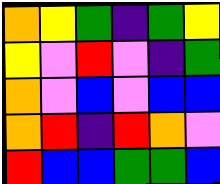[["orange", "yellow", "green", "indigo", "green", "yellow"], ["yellow", "violet", "red", "violet", "indigo", "green"], ["orange", "violet", "blue", "violet", "blue", "blue"], ["orange", "red", "indigo", "red", "orange", "violet"], ["red", "blue", "blue", "green", "green", "blue"]]